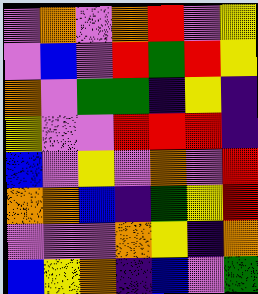[["violet", "orange", "violet", "orange", "red", "violet", "yellow"], ["violet", "blue", "violet", "red", "green", "red", "yellow"], ["orange", "violet", "green", "green", "indigo", "yellow", "indigo"], ["yellow", "violet", "violet", "red", "red", "red", "indigo"], ["blue", "violet", "yellow", "violet", "orange", "violet", "red"], ["orange", "orange", "blue", "indigo", "green", "yellow", "red"], ["violet", "violet", "violet", "orange", "yellow", "indigo", "orange"], ["blue", "yellow", "orange", "indigo", "blue", "violet", "green"]]